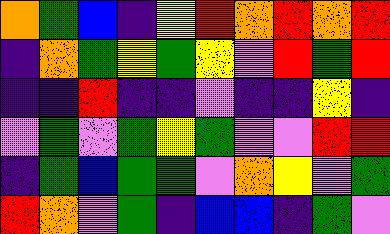[["orange", "green", "blue", "indigo", "yellow", "red", "orange", "red", "orange", "red"], ["indigo", "orange", "green", "yellow", "green", "yellow", "violet", "red", "green", "red"], ["indigo", "indigo", "red", "indigo", "indigo", "violet", "indigo", "indigo", "yellow", "indigo"], ["violet", "green", "violet", "green", "yellow", "green", "violet", "violet", "red", "red"], ["indigo", "green", "blue", "green", "green", "violet", "orange", "yellow", "violet", "green"], ["red", "orange", "violet", "green", "indigo", "blue", "blue", "indigo", "green", "violet"]]